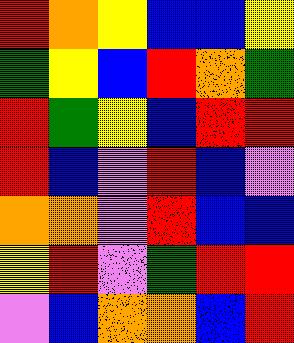[["red", "orange", "yellow", "blue", "blue", "yellow"], ["green", "yellow", "blue", "red", "orange", "green"], ["red", "green", "yellow", "blue", "red", "red"], ["red", "blue", "violet", "red", "blue", "violet"], ["orange", "orange", "violet", "red", "blue", "blue"], ["yellow", "red", "violet", "green", "red", "red"], ["violet", "blue", "orange", "orange", "blue", "red"]]